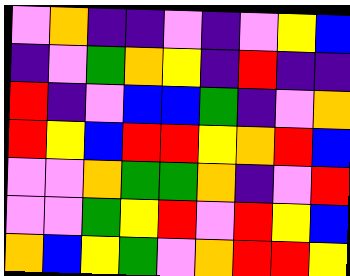[["violet", "orange", "indigo", "indigo", "violet", "indigo", "violet", "yellow", "blue"], ["indigo", "violet", "green", "orange", "yellow", "indigo", "red", "indigo", "indigo"], ["red", "indigo", "violet", "blue", "blue", "green", "indigo", "violet", "orange"], ["red", "yellow", "blue", "red", "red", "yellow", "orange", "red", "blue"], ["violet", "violet", "orange", "green", "green", "orange", "indigo", "violet", "red"], ["violet", "violet", "green", "yellow", "red", "violet", "red", "yellow", "blue"], ["orange", "blue", "yellow", "green", "violet", "orange", "red", "red", "yellow"]]